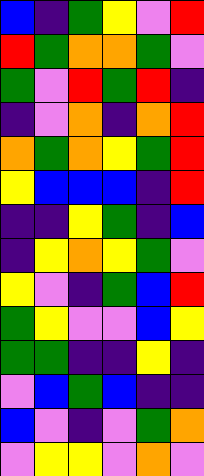[["blue", "indigo", "green", "yellow", "violet", "red"], ["red", "green", "orange", "orange", "green", "violet"], ["green", "violet", "red", "green", "red", "indigo"], ["indigo", "violet", "orange", "indigo", "orange", "red"], ["orange", "green", "orange", "yellow", "green", "red"], ["yellow", "blue", "blue", "blue", "indigo", "red"], ["indigo", "indigo", "yellow", "green", "indigo", "blue"], ["indigo", "yellow", "orange", "yellow", "green", "violet"], ["yellow", "violet", "indigo", "green", "blue", "red"], ["green", "yellow", "violet", "violet", "blue", "yellow"], ["green", "green", "indigo", "indigo", "yellow", "indigo"], ["violet", "blue", "green", "blue", "indigo", "indigo"], ["blue", "violet", "indigo", "violet", "green", "orange"], ["violet", "yellow", "yellow", "violet", "orange", "violet"]]